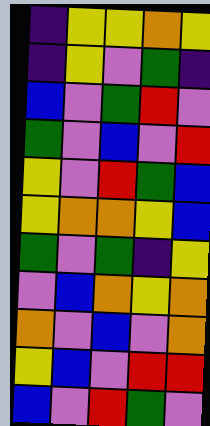[["indigo", "yellow", "yellow", "orange", "yellow"], ["indigo", "yellow", "violet", "green", "indigo"], ["blue", "violet", "green", "red", "violet"], ["green", "violet", "blue", "violet", "red"], ["yellow", "violet", "red", "green", "blue"], ["yellow", "orange", "orange", "yellow", "blue"], ["green", "violet", "green", "indigo", "yellow"], ["violet", "blue", "orange", "yellow", "orange"], ["orange", "violet", "blue", "violet", "orange"], ["yellow", "blue", "violet", "red", "red"], ["blue", "violet", "red", "green", "violet"]]